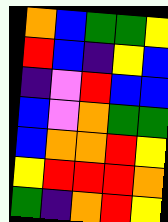[["orange", "blue", "green", "green", "yellow"], ["red", "blue", "indigo", "yellow", "blue"], ["indigo", "violet", "red", "blue", "blue"], ["blue", "violet", "orange", "green", "green"], ["blue", "orange", "orange", "red", "yellow"], ["yellow", "red", "red", "red", "orange"], ["green", "indigo", "orange", "red", "yellow"]]